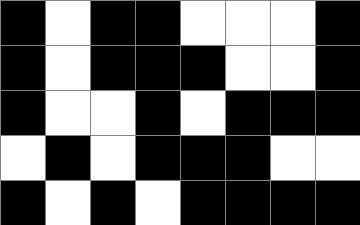[["black", "white", "black", "black", "white", "white", "white", "black"], ["black", "white", "black", "black", "black", "white", "white", "black"], ["black", "white", "white", "black", "white", "black", "black", "black"], ["white", "black", "white", "black", "black", "black", "white", "white"], ["black", "white", "black", "white", "black", "black", "black", "black"]]